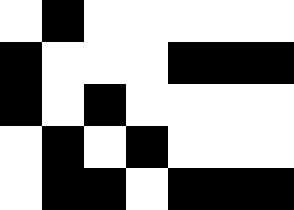[["white", "black", "white", "white", "white", "white", "white"], ["black", "white", "white", "white", "black", "black", "black"], ["black", "white", "black", "white", "white", "white", "white"], ["white", "black", "white", "black", "white", "white", "white"], ["white", "black", "black", "white", "black", "black", "black"]]